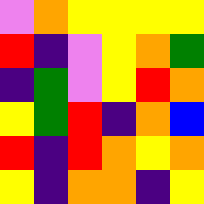[["violet", "orange", "yellow", "yellow", "yellow", "yellow"], ["red", "indigo", "violet", "yellow", "orange", "green"], ["indigo", "green", "violet", "yellow", "red", "orange"], ["yellow", "green", "red", "indigo", "orange", "blue"], ["red", "indigo", "red", "orange", "yellow", "orange"], ["yellow", "indigo", "orange", "orange", "indigo", "yellow"]]